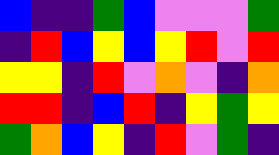[["blue", "indigo", "indigo", "green", "blue", "violet", "violet", "violet", "green"], ["indigo", "red", "blue", "yellow", "blue", "yellow", "red", "violet", "red"], ["yellow", "yellow", "indigo", "red", "violet", "orange", "violet", "indigo", "orange"], ["red", "red", "indigo", "blue", "red", "indigo", "yellow", "green", "yellow"], ["green", "orange", "blue", "yellow", "indigo", "red", "violet", "green", "indigo"]]